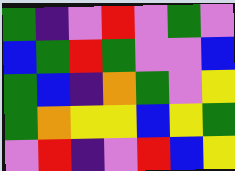[["green", "indigo", "violet", "red", "violet", "green", "violet"], ["blue", "green", "red", "green", "violet", "violet", "blue"], ["green", "blue", "indigo", "orange", "green", "violet", "yellow"], ["green", "orange", "yellow", "yellow", "blue", "yellow", "green"], ["violet", "red", "indigo", "violet", "red", "blue", "yellow"]]